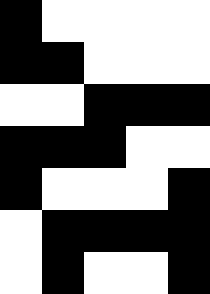[["black", "white", "white", "white", "white"], ["black", "black", "white", "white", "white"], ["white", "white", "black", "black", "black"], ["black", "black", "black", "white", "white"], ["black", "white", "white", "white", "black"], ["white", "black", "black", "black", "black"], ["white", "black", "white", "white", "black"]]